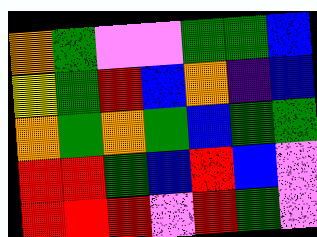[["orange", "green", "violet", "violet", "green", "green", "blue"], ["yellow", "green", "red", "blue", "orange", "indigo", "blue"], ["orange", "green", "orange", "green", "blue", "green", "green"], ["red", "red", "green", "blue", "red", "blue", "violet"], ["red", "red", "red", "violet", "red", "green", "violet"]]